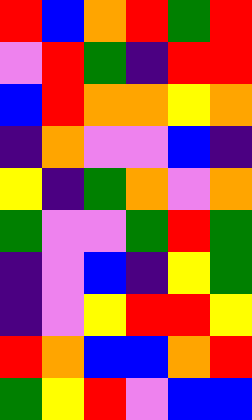[["red", "blue", "orange", "red", "green", "red"], ["violet", "red", "green", "indigo", "red", "red"], ["blue", "red", "orange", "orange", "yellow", "orange"], ["indigo", "orange", "violet", "violet", "blue", "indigo"], ["yellow", "indigo", "green", "orange", "violet", "orange"], ["green", "violet", "violet", "green", "red", "green"], ["indigo", "violet", "blue", "indigo", "yellow", "green"], ["indigo", "violet", "yellow", "red", "red", "yellow"], ["red", "orange", "blue", "blue", "orange", "red"], ["green", "yellow", "red", "violet", "blue", "blue"]]